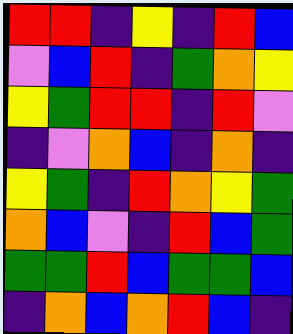[["red", "red", "indigo", "yellow", "indigo", "red", "blue"], ["violet", "blue", "red", "indigo", "green", "orange", "yellow"], ["yellow", "green", "red", "red", "indigo", "red", "violet"], ["indigo", "violet", "orange", "blue", "indigo", "orange", "indigo"], ["yellow", "green", "indigo", "red", "orange", "yellow", "green"], ["orange", "blue", "violet", "indigo", "red", "blue", "green"], ["green", "green", "red", "blue", "green", "green", "blue"], ["indigo", "orange", "blue", "orange", "red", "blue", "indigo"]]